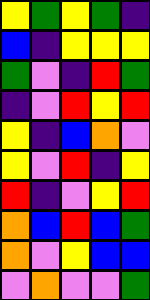[["yellow", "green", "yellow", "green", "indigo"], ["blue", "indigo", "yellow", "yellow", "yellow"], ["green", "violet", "indigo", "red", "green"], ["indigo", "violet", "red", "yellow", "red"], ["yellow", "indigo", "blue", "orange", "violet"], ["yellow", "violet", "red", "indigo", "yellow"], ["red", "indigo", "violet", "yellow", "red"], ["orange", "blue", "red", "blue", "green"], ["orange", "violet", "yellow", "blue", "blue"], ["violet", "orange", "violet", "violet", "green"]]